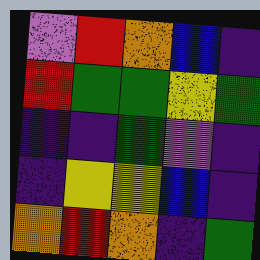[["violet", "red", "orange", "blue", "indigo"], ["red", "green", "green", "yellow", "green"], ["indigo", "indigo", "green", "violet", "indigo"], ["indigo", "yellow", "yellow", "blue", "indigo"], ["orange", "red", "orange", "indigo", "green"]]